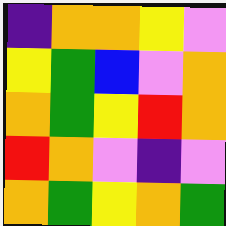[["indigo", "orange", "orange", "yellow", "violet"], ["yellow", "green", "blue", "violet", "orange"], ["orange", "green", "yellow", "red", "orange"], ["red", "orange", "violet", "indigo", "violet"], ["orange", "green", "yellow", "orange", "green"]]